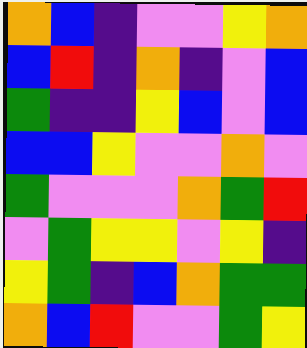[["orange", "blue", "indigo", "violet", "violet", "yellow", "orange"], ["blue", "red", "indigo", "orange", "indigo", "violet", "blue"], ["green", "indigo", "indigo", "yellow", "blue", "violet", "blue"], ["blue", "blue", "yellow", "violet", "violet", "orange", "violet"], ["green", "violet", "violet", "violet", "orange", "green", "red"], ["violet", "green", "yellow", "yellow", "violet", "yellow", "indigo"], ["yellow", "green", "indigo", "blue", "orange", "green", "green"], ["orange", "blue", "red", "violet", "violet", "green", "yellow"]]